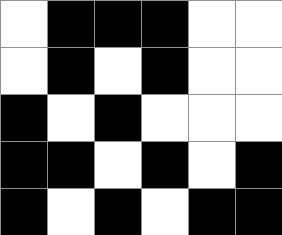[["white", "black", "black", "black", "white", "white"], ["white", "black", "white", "black", "white", "white"], ["black", "white", "black", "white", "white", "white"], ["black", "black", "white", "black", "white", "black"], ["black", "white", "black", "white", "black", "black"]]